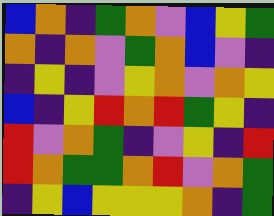[["blue", "orange", "indigo", "green", "orange", "violet", "blue", "yellow", "green"], ["orange", "indigo", "orange", "violet", "green", "orange", "blue", "violet", "indigo"], ["indigo", "yellow", "indigo", "violet", "yellow", "orange", "violet", "orange", "yellow"], ["blue", "indigo", "yellow", "red", "orange", "red", "green", "yellow", "indigo"], ["red", "violet", "orange", "green", "indigo", "violet", "yellow", "indigo", "red"], ["red", "orange", "green", "green", "orange", "red", "violet", "orange", "green"], ["indigo", "yellow", "blue", "yellow", "yellow", "yellow", "orange", "indigo", "green"]]